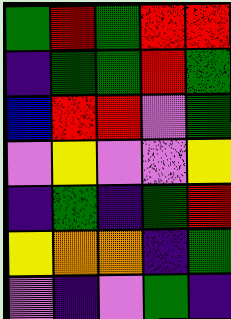[["green", "red", "green", "red", "red"], ["indigo", "green", "green", "red", "green"], ["blue", "red", "red", "violet", "green"], ["violet", "yellow", "violet", "violet", "yellow"], ["indigo", "green", "indigo", "green", "red"], ["yellow", "orange", "orange", "indigo", "green"], ["violet", "indigo", "violet", "green", "indigo"]]